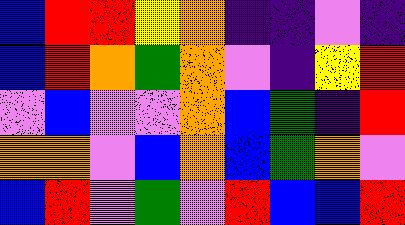[["blue", "red", "red", "yellow", "orange", "indigo", "indigo", "violet", "indigo"], ["blue", "red", "orange", "green", "orange", "violet", "indigo", "yellow", "red"], ["violet", "blue", "violet", "violet", "orange", "blue", "green", "indigo", "red"], ["orange", "orange", "violet", "blue", "orange", "blue", "green", "orange", "violet"], ["blue", "red", "violet", "green", "violet", "red", "blue", "blue", "red"]]